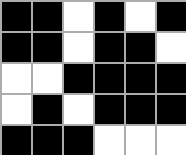[["black", "black", "white", "black", "white", "black"], ["black", "black", "white", "black", "black", "white"], ["white", "white", "black", "black", "black", "black"], ["white", "black", "white", "black", "black", "black"], ["black", "black", "black", "white", "white", "white"]]